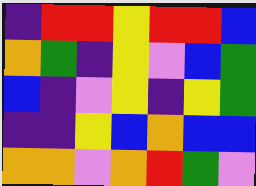[["indigo", "red", "red", "yellow", "red", "red", "blue"], ["orange", "green", "indigo", "yellow", "violet", "blue", "green"], ["blue", "indigo", "violet", "yellow", "indigo", "yellow", "green"], ["indigo", "indigo", "yellow", "blue", "orange", "blue", "blue"], ["orange", "orange", "violet", "orange", "red", "green", "violet"]]